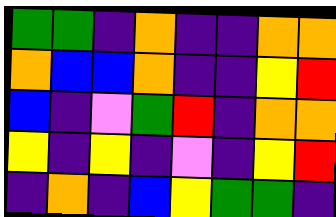[["green", "green", "indigo", "orange", "indigo", "indigo", "orange", "orange"], ["orange", "blue", "blue", "orange", "indigo", "indigo", "yellow", "red"], ["blue", "indigo", "violet", "green", "red", "indigo", "orange", "orange"], ["yellow", "indigo", "yellow", "indigo", "violet", "indigo", "yellow", "red"], ["indigo", "orange", "indigo", "blue", "yellow", "green", "green", "indigo"]]